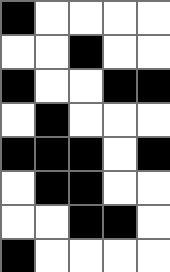[["black", "white", "white", "white", "white"], ["white", "white", "black", "white", "white"], ["black", "white", "white", "black", "black"], ["white", "black", "white", "white", "white"], ["black", "black", "black", "white", "black"], ["white", "black", "black", "white", "white"], ["white", "white", "black", "black", "white"], ["black", "white", "white", "white", "white"]]